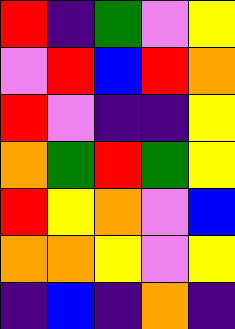[["red", "indigo", "green", "violet", "yellow"], ["violet", "red", "blue", "red", "orange"], ["red", "violet", "indigo", "indigo", "yellow"], ["orange", "green", "red", "green", "yellow"], ["red", "yellow", "orange", "violet", "blue"], ["orange", "orange", "yellow", "violet", "yellow"], ["indigo", "blue", "indigo", "orange", "indigo"]]